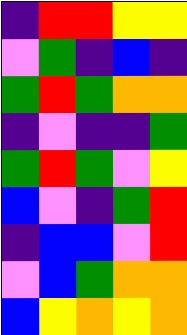[["indigo", "red", "red", "yellow", "yellow"], ["violet", "green", "indigo", "blue", "indigo"], ["green", "red", "green", "orange", "orange"], ["indigo", "violet", "indigo", "indigo", "green"], ["green", "red", "green", "violet", "yellow"], ["blue", "violet", "indigo", "green", "red"], ["indigo", "blue", "blue", "violet", "red"], ["violet", "blue", "green", "orange", "orange"], ["blue", "yellow", "orange", "yellow", "orange"]]